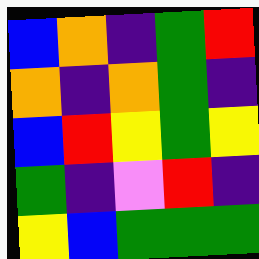[["blue", "orange", "indigo", "green", "red"], ["orange", "indigo", "orange", "green", "indigo"], ["blue", "red", "yellow", "green", "yellow"], ["green", "indigo", "violet", "red", "indigo"], ["yellow", "blue", "green", "green", "green"]]